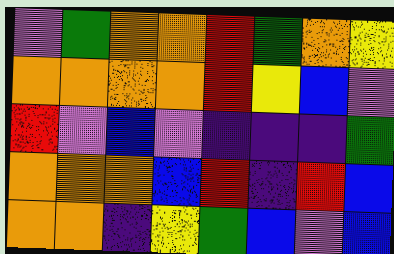[["violet", "green", "orange", "orange", "red", "green", "orange", "yellow"], ["orange", "orange", "orange", "orange", "red", "yellow", "blue", "violet"], ["red", "violet", "blue", "violet", "indigo", "indigo", "indigo", "green"], ["orange", "orange", "orange", "blue", "red", "indigo", "red", "blue"], ["orange", "orange", "indigo", "yellow", "green", "blue", "violet", "blue"]]